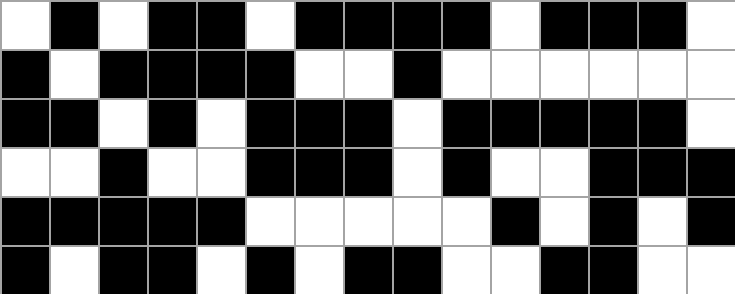[["white", "black", "white", "black", "black", "white", "black", "black", "black", "black", "white", "black", "black", "black", "white"], ["black", "white", "black", "black", "black", "black", "white", "white", "black", "white", "white", "white", "white", "white", "white"], ["black", "black", "white", "black", "white", "black", "black", "black", "white", "black", "black", "black", "black", "black", "white"], ["white", "white", "black", "white", "white", "black", "black", "black", "white", "black", "white", "white", "black", "black", "black"], ["black", "black", "black", "black", "black", "white", "white", "white", "white", "white", "black", "white", "black", "white", "black"], ["black", "white", "black", "black", "white", "black", "white", "black", "black", "white", "white", "black", "black", "white", "white"]]